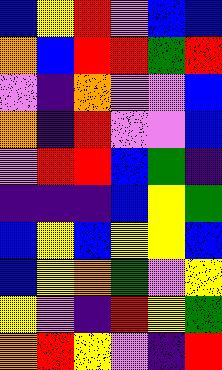[["blue", "yellow", "red", "violet", "blue", "blue"], ["orange", "blue", "red", "red", "green", "red"], ["violet", "indigo", "orange", "violet", "violet", "blue"], ["orange", "indigo", "red", "violet", "violet", "blue"], ["violet", "red", "red", "blue", "green", "indigo"], ["indigo", "indigo", "indigo", "blue", "yellow", "green"], ["blue", "yellow", "blue", "yellow", "yellow", "blue"], ["blue", "yellow", "orange", "green", "violet", "yellow"], ["yellow", "violet", "indigo", "red", "yellow", "green"], ["orange", "red", "yellow", "violet", "indigo", "red"]]